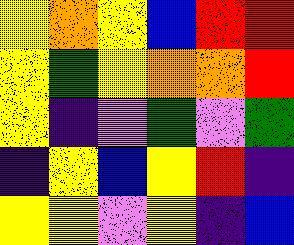[["yellow", "orange", "yellow", "blue", "red", "red"], ["yellow", "green", "yellow", "orange", "orange", "red"], ["yellow", "indigo", "violet", "green", "violet", "green"], ["indigo", "yellow", "blue", "yellow", "red", "indigo"], ["yellow", "yellow", "violet", "yellow", "indigo", "blue"]]